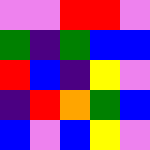[["violet", "violet", "red", "red", "violet"], ["green", "indigo", "green", "blue", "blue"], ["red", "blue", "indigo", "yellow", "violet"], ["indigo", "red", "orange", "green", "blue"], ["blue", "violet", "blue", "yellow", "violet"]]